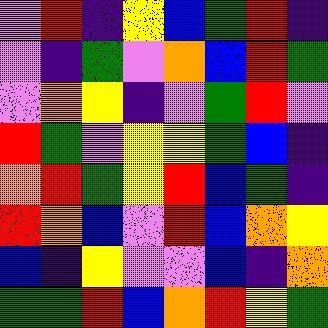[["violet", "red", "indigo", "yellow", "blue", "green", "red", "indigo"], ["violet", "indigo", "green", "violet", "orange", "blue", "red", "green"], ["violet", "orange", "yellow", "indigo", "violet", "green", "red", "violet"], ["red", "green", "violet", "yellow", "yellow", "green", "blue", "indigo"], ["orange", "red", "green", "yellow", "red", "blue", "green", "indigo"], ["red", "orange", "blue", "violet", "red", "blue", "orange", "yellow"], ["blue", "indigo", "yellow", "violet", "violet", "blue", "indigo", "orange"], ["green", "green", "red", "blue", "orange", "red", "yellow", "green"]]